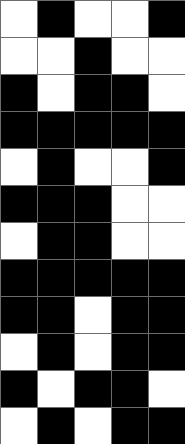[["white", "black", "white", "white", "black"], ["white", "white", "black", "white", "white"], ["black", "white", "black", "black", "white"], ["black", "black", "black", "black", "black"], ["white", "black", "white", "white", "black"], ["black", "black", "black", "white", "white"], ["white", "black", "black", "white", "white"], ["black", "black", "black", "black", "black"], ["black", "black", "white", "black", "black"], ["white", "black", "white", "black", "black"], ["black", "white", "black", "black", "white"], ["white", "black", "white", "black", "black"]]